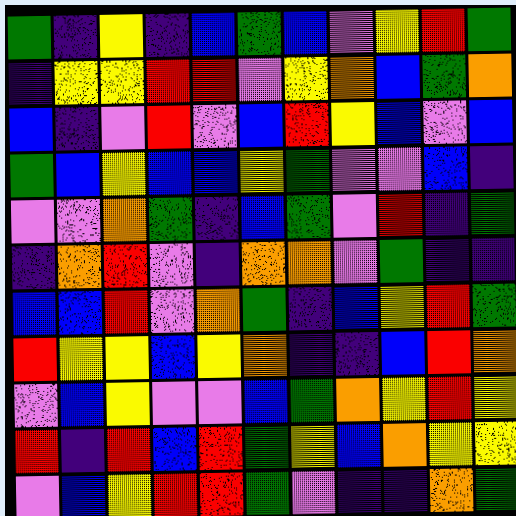[["green", "indigo", "yellow", "indigo", "blue", "green", "blue", "violet", "yellow", "red", "green"], ["indigo", "yellow", "yellow", "red", "red", "violet", "yellow", "orange", "blue", "green", "orange"], ["blue", "indigo", "violet", "red", "violet", "blue", "red", "yellow", "blue", "violet", "blue"], ["green", "blue", "yellow", "blue", "blue", "yellow", "green", "violet", "violet", "blue", "indigo"], ["violet", "violet", "orange", "green", "indigo", "blue", "green", "violet", "red", "indigo", "green"], ["indigo", "orange", "red", "violet", "indigo", "orange", "orange", "violet", "green", "indigo", "indigo"], ["blue", "blue", "red", "violet", "orange", "green", "indigo", "blue", "yellow", "red", "green"], ["red", "yellow", "yellow", "blue", "yellow", "orange", "indigo", "indigo", "blue", "red", "orange"], ["violet", "blue", "yellow", "violet", "violet", "blue", "green", "orange", "yellow", "red", "yellow"], ["red", "indigo", "red", "blue", "red", "green", "yellow", "blue", "orange", "yellow", "yellow"], ["violet", "blue", "yellow", "red", "red", "green", "violet", "indigo", "indigo", "orange", "green"]]